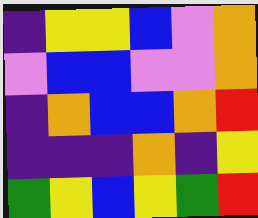[["indigo", "yellow", "yellow", "blue", "violet", "orange"], ["violet", "blue", "blue", "violet", "violet", "orange"], ["indigo", "orange", "blue", "blue", "orange", "red"], ["indigo", "indigo", "indigo", "orange", "indigo", "yellow"], ["green", "yellow", "blue", "yellow", "green", "red"]]